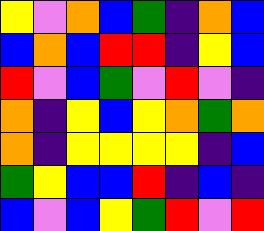[["yellow", "violet", "orange", "blue", "green", "indigo", "orange", "blue"], ["blue", "orange", "blue", "red", "red", "indigo", "yellow", "blue"], ["red", "violet", "blue", "green", "violet", "red", "violet", "indigo"], ["orange", "indigo", "yellow", "blue", "yellow", "orange", "green", "orange"], ["orange", "indigo", "yellow", "yellow", "yellow", "yellow", "indigo", "blue"], ["green", "yellow", "blue", "blue", "red", "indigo", "blue", "indigo"], ["blue", "violet", "blue", "yellow", "green", "red", "violet", "red"]]